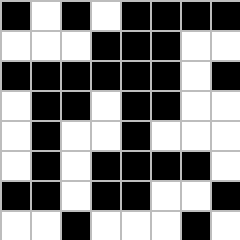[["black", "white", "black", "white", "black", "black", "black", "black"], ["white", "white", "white", "black", "black", "black", "white", "white"], ["black", "black", "black", "black", "black", "black", "white", "black"], ["white", "black", "black", "white", "black", "black", "white", "white"], ["white", "black", "white", "white", "black", "white", "white", "white"], ["white", "black", "white", "black", "black", "black", "black", "white"], ["black", "black", "white", "black", "black", "white", "white", "black"], ["white", "white", "black", "white", "white", "white", "black", "white"]]